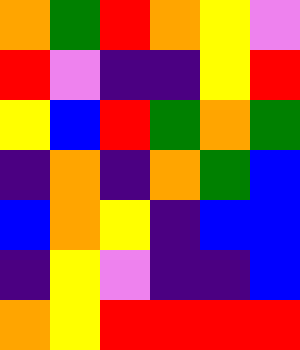[["orange", "green", "red", "orange", "yellow", "violet"], ["red", "violet", "indigo", "indigo", "yellow", "red"], ["yellow", "blue", "red", "green", "orange", "green"], ["indigo", "orange", "indigo", "orange", "green", "blue"], ["blue", "orange", "yellow", "indigo", "blue", "blue"], ["indigo", "yellow", "violet", "indigo", "indigo", "blue"], ["orange", "yellow", "red", "red", "red", "red"]]